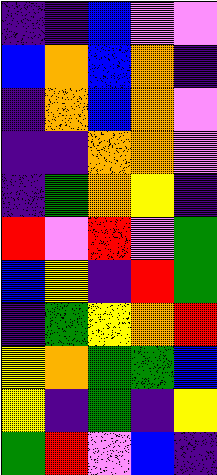[["indigo", "indigo", "blue", "violet", "violet"], ["blue", "orange", "blue", "orange", "indigo"], ["indigo", "orange", "blue", "orange", "violet"], ["indigo", "indigo", "orange", "orange", "violet"], ["indigo", "green", "orange", "yellow", "indigo"], ["red", "violet", "red", "violet", "green"], ["blue", "yellow", "indigo", "red", "green"], ["indigo", "green", "yellow", "orange", "red"], ["yellow", "orange", "green", "green", "blue"], ["yellow", "indigo", "green", "indigo", "yellow"], ["green", "red", "violet", "blue", "indigo"]]